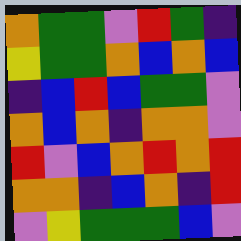[["orange", "green", "green", "violet", "red", "green", "indigo"], ["yellow", "green", "green", "orange", "blue", "orange", "blue"], ["indigo", "blue", "red", "blue", "green", "green", "violet"], ["orange", "blue", "orange", "indigo", "orange", "orange", "violet"], ["red", "violet", "blue", "orange", "red", "orange", "red"], ["orange", "orange", "indigo", "blue", "orange", "indigo", "red"], ["violet", "yellow", "green", "green", "green", "blue", "violet"]]